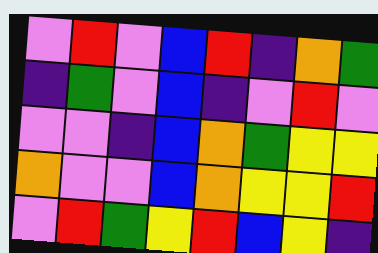[["violet", "red", "violet", "blue", "red", "indigo", "orange", "green"], ["indigo", "green", "violet", "blue", "indigo", "violet", "red", "violet"], ["violet", "violet", "indigo", "blue", "orange", "green", "yellow", "yellow"], ["orange", "violet", "violet", "blue", "orange", "yellow", "yellow", "red"], ["violet", "red", "green", "yellow", "red", "blue", "yellow", "indigo"]]